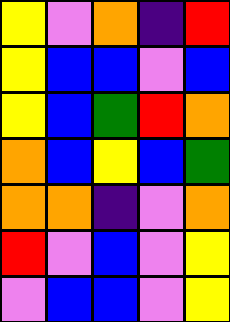[["yellow", "violet", "orange", "indigo", "red"], ["yellow", "blue", "blue", "violet", "blue"], ["yellow", "blue", "green", "red", "orange"], ["orange", "blue", "yellow", "blue", "green"], ["orange", "orange", "indigo", "violet", "orange"], ["red", "violet", "blue", "violet", "yellow"], ["violet", "blue", "blue", "violet", "yellow"]]